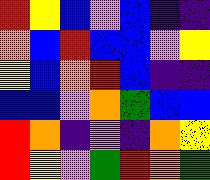[["red", "yellow", "blue", "violet", "blue", "indigo", "indigo"], ["orange", "blue", "red", "blue", "blue", "violet", "yellow"], ["yellow", "blue", "orange", "red", "blue", "indigo", "indigo"], ["blue", "blue", "violet", "orange", "green", "blue", "blue"], ["red", "orange", "indigo", "violet", "indigo", "orange", "yellow"], ["red", "yellow", "violet", "green", "red", "orange", "green"]]